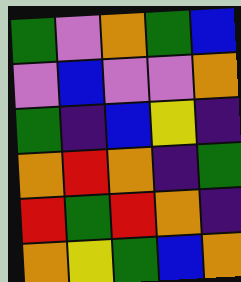[["green", "violet", "orange", "green", "blue"], ["violet", "blue", "violet", "violet", "orange"], ["green", "indigo", "blue", "yellow", "indigo"], ["orange", "red", "orange", "indigo", "green"], ["red", "green", "red", "orange", "indigo"], ["orange", "yellow", "green", "blue", "orange"]]